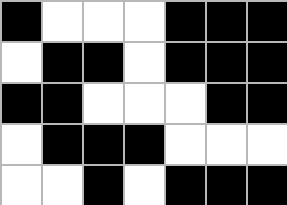[["black", "white", "white", "white", "black", "black", "black"], ["white", "black", "black", "white", "black", "black", "black"], ["black", "black", "white", "white", "white", "black", "black"], ["white", "black", "black", "black", "white", "white", "white"], ["white", "white", "black", "white", "black", "black", "black"]]